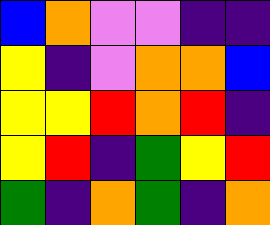[["blue", "orange", "violet", "violet", "indigo", "indigo"], ["yellow", "indigo", "violet", "orange", "orange", "blue"], ["yellow", "yellow", "red", "orange", "red", "indigo"], ["yellow", "red", "indigo", "green", "yellow", "red"], ["green", "indigo", "orange", "green", "indigo", "orange"]]